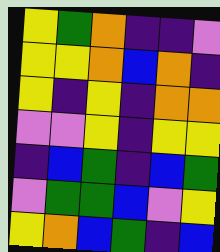[["yellow", "green", "orange", "indigo", "indigo", "violet"], ["yellow", "yellow", "orange", "blue", "orange", "indigo"], ["yellow", "indigo", "yellow", "indigo", "orange", "orange"], ["violet", "violet", "yellow", "indigo", "yellow", "yellow"], ["indigo", "blue", "green", "indigo", "blue", "green"], ["violet", "green", "green", "blue", "violet", "yellow"], ["yellow", "orange", "blue", "green", "indigo", "blue"]]